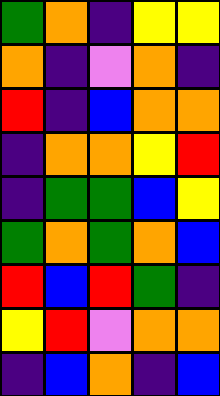[["green", "orange", "indigo", "yellow", "yellow"], ["orange", "indigo", "violet", "orange", "indigo"], ["red", "indigo", "blue", "orange", "orange"], ["indigo", "orange", "orange", "yellow", "red"], ["indigo", "green", "green", "blue", "yellow"], ["green", "orange", "green", "orange", "blue"], ["red", "blue", "red", "green", "indigo"], ["yellow", "red", "violet", "orange", "orange"], ["indigo", "blue", "orange", "indigo", "blue"]]